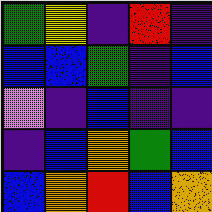[["green", "yellow", "indigo", "red", "indigo"], ["blue", "blue", "green", "indigo", "blue"], ["violet", "indigo", "blue", "indigo", "indigo"], ["indigo", "blue", "orange", "green", "blue"], ["blue", "orange", "red", "blue", "orange"]]